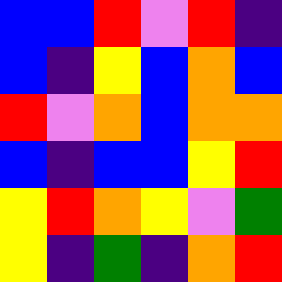[["blue", "blue", "red", "violet", "red", "indigo"], ["blue", "indigo", "yellow", "blue", "orange", "blue"], ["red", "violet", "orange", "blue", "orange", "orange"], ["blue", "indigo", "blue", "blue", "yellow", "red"], ["yellow", "red", "orange", "yellow", "violet", "green"], ["yellow", "indigo", "green", "indigo", "orange", "red"]]